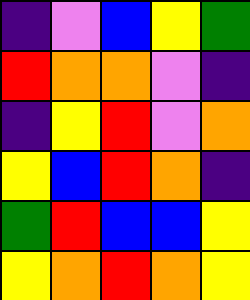[["indigo", "violet", "blue", "yellow", "green"], ["red", "orange", "orange", "violet", "indigo"], ["indigo", "yellow", "red", "violet", "orange"], ["yellow", "blue", "red", "orange", "indigo"], ["green", "red", "blue", "blue", "yellow"], ["yellow", "orange", "red", "orange", "yellow"]]